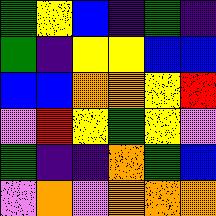[["green", "yellow", "blue", "indigo", "green", "indigo"], ["green", "indigo", "yellow", "yellow", "blue", "blue"], ["blue", "blue", "orange", "orange", "yellow", "red"], ["violet", "red", "yellow", "green", "yellow", "violet"], ["green", "indigo", "indigo", "orange", "green", "blue"], ["violet", "orange", "violet", "orange", "orange", "orange"]]